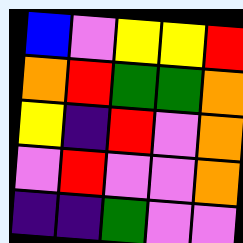[["blue", "violet", "yellow", "yellow", "red"], ["orange", "red", "green", "green", "orange"], ["yellow", "indigo", "red", "violet", "orange"], ["violet", "red", "violet", "violet", "orange"], ["indigo", "indigo", "green", "violet", "violet"]]